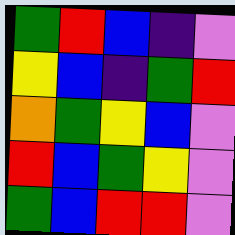[["green", "red", "blue", "indigo", "violet"], ["yellow", "blue", "indigo", "green", "red"], ["orange", "green", "yellow", "blue", "violet"], ["red", "blue", "green", "yellow", "violet"], ["green", "blue", "red", "red", "violet"]]